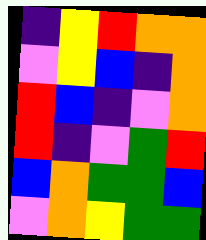[["indigo", "yellow", "red", "orange", "orange"], ["violet", "yellow", "blue", "indigo", "orange"], ["red", "blue", "indigo", "violet", "orange"], ["red", "indigo", "violet", "green", "red"], ["blue", "orange", "green", "green", "blue"], ["violet", "orange", "yellow", "green", "green"]]